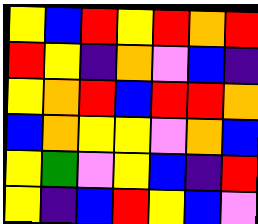[["yellow", "blue", "red", "yellow", "red", "orange", "red"], ["red", "yellow", "indigo", "orange", "violet", "blue", "indigo"], ["yellow", "orange", "red", "blue", "red", "red", "orange"], ["blue", "orange", "yellow", "yellow", "violet", "orange", "blue"], ["yellow", "green", "violet", "yellow", "blue", "indigo", "red"], ["yellow", "indigo", "blue", "red", "yellow", "blue", "violet"]]